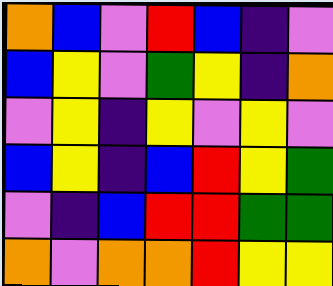[["orange", "blue", "violet", "red", "blue", "indigo", "violet"], ["blue", "yellow", "violet", "green", "yellow", "indigo", "orange"], ["violet", "yellow", "indigo", "yellow", "violet", "yellow", "violet"], ["blue", "yellow", "indigo", "blue", "red", "yellow", "green"], ["violet", "indigo", "blue", "red", "red", "green", "green"], ["orange", "violet", "orange", "orange", "red", "yellow", "yellow"]]